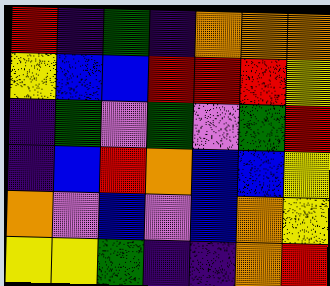[["red", "indigo", "green", "indigo", "orange", "orange", "orange"], ["yellow", "blue", "blue", "red", "red", "red", "yellow"], ["indigo", "green", "violet", "green", "violet", "green", "red"], ["indigo", "blue", "red", "orange", "blue", "blue", "yellow"], ["orange", "violet", "blue", "violet", "blue", "orange", "yellow"], ["yellow", "yellow", "green", "indigo", "indigo", "orange", "red"]]